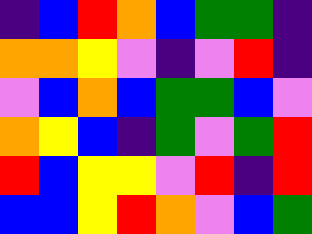[["indigo", "blue", "red", "orange", "blue", "green", "green", "indigo"], ["orange", "orange", "yellow", "violet", "indigo", "violet", "red", "indigo"], ["violet", "blue", "orange", "blue", "green", "green", "blue", "violet"], ["orange", "yellow", "blue", "indigo", "green", "violet", "green", "red"], ["red", "blue", "yellow", "yellow", "violet", "red", "indigo", "red"], ["blue", "blue", "yellow", "red", "orange", "violet", "blue", "green"]]